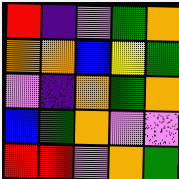[["red", "indigo", "violet", "green", "orange"], ["orange", "orange", "blue", "yellow", "green"], ["violet", "indigo", "orange", "green", "orange"], ["blue", "green", "orange", "violet", "violet"], ["red", "red", "violet", "orange", "green"]]